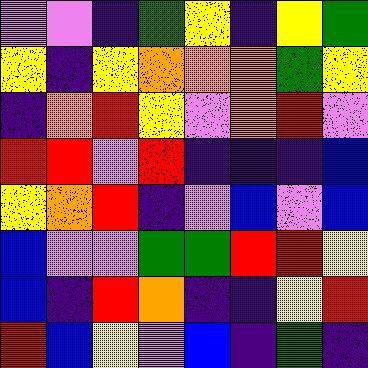[["violet", "violet", "indigo", "green", "yellow", "indigo", "yellow", "green"], ["yellow", "indigo", "yellow", "orange", "orange", "orange", "green", "yellow"], ["indigo", "orange", "red", "yellow", "violet", "orange", "red", "violet"], ["red", "red", "violet", "red", "indigo", "indigo", "indigo", "blue"], ["yellow", "orange", "red", "indigo", "violet", "blue", "violet", "blue"], ["blue", "violet", "violet", "green", "green", "red", "red", "yellow"], ["blue", "indigo", "red", "orange", "indigo", "indigo", "yellow", "red"], ["red", "blue", "yellow", "violet", "blue", "indigo", "green", "indigo"]]